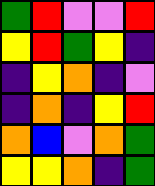[["green", "red", "violet", "violet", "red"], ["yellow", "red", "green", "yellow", "indigo"], ["indigo", "yellow", "orange", "indigo", "violet"], ["indigo", "orange", "indigo", "yellow", "red"], ["orange", "blue", "violet", "orange", "green"], ["yellow", "yellow", "orange", "indigo", "green"]]